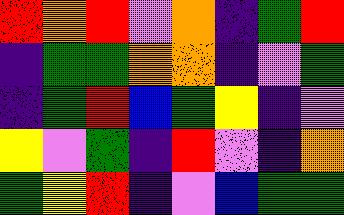[["red", "orange", "red", "violet", "orange", "indigo", "green", "red"], ["indigo", "green", "green", "orange", "orange", "indigo", "violet", "green"], ["indigo", "green", "red", "blue", "green", "yellow", "indigo", "violet"], ["yellow", "violet", "green", "indigo", "red", "violet", "indigo", "orange"], ["green", "yellow", "red", "indigo", "violet", "blue", "green", "green"]]